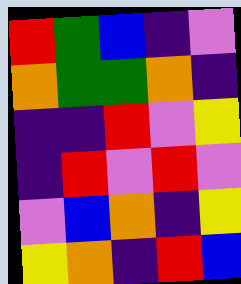[["red", "green", "blue", "indigo", "violet"], ["orange", "green", "green", "orange", "indigo"], ["indigo", "indigo", "red", "violet", "yellow"], ["indigo", "red", "violet", "red", "violet"], ["violet", "blue", "orange", "indigo", "yellow"], ["yellow", "orange", "indigo", "red", "blue"]]